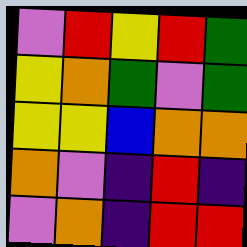[["violet", "red", "yellow", "red", "green"], ["yellow", "orange", "green", "violet", "green"], ["yellow", "yellow", "blue", "orange", "orange"], ["orange", "violet", "indigo", "red", "indigo"], ["violet", "orange", "indigo", "red", "red"]]